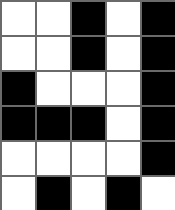[["white", "white", "black", "white", "black"], ["white", "white", "black", "white", "black"], ["black", "white", "white", "white", "black"], ["black", "black", "black", "white", "black"], ["white", "white", "white", "white", "black"], ["white", "black", "white", "black", "white"]]